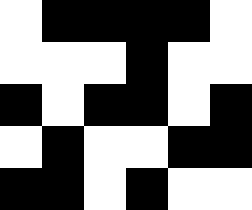[["white", "black", "black", "black", "black", "white"], ["white", "white", "white", "black", "white", "white"], ["black", "white", "black", "black", "white", "black"], ["white", "black", "white", "white", "black", "black"], ["black", "black", "white", "black", "white", "white"]]